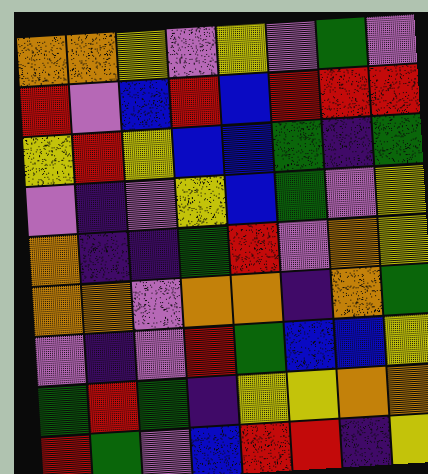[["orange", "orange", "yellow", "violet", "yellow", "violet", "green", "violet"], ["red", "violet", "blue", "red", "blue", "red", "red", "red"], ["yellow", "red", "yellow", "blue", "blue", "green", "indigo", "green"], ["violet", "indigo", "violet", "yellow", "blue", "green", "violet", "yellow"], ["orange", "indigo", "indigo", "green", "red", "violet", "orange", "yellow"], ["orange", "orange", "violet", "orange", "orange", "indigo", "orange", "green"], ["violet", "indigo", "violet", "red", "green", "blue", "blue", "yellow"], ["green", "red", "green", "indigo", "yellow", "yellow", "orange", "orange"], ["red", "green", "violet", "blue", "red", "red", "indigo", "yellow"]]